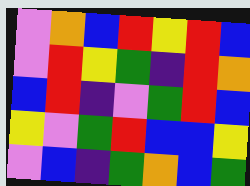[["violet", "orange", "blue", "red", "yellow", "red", "blue"], ["violet", "red", "yellow", "green", "indigo", "red", "orange"], ["blue", "red", "indigo", "violet", "green", "red", "blue"], ["yellow", "violet", "green", "red", "blue", "blue", "yellow"], ["violet", "blue", "indigo", "green", "orange", "blue", "green"]]